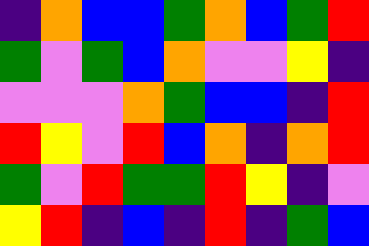[["indigo", "orange", "blue", "blue", "green", "orange", "blue", "green", "red"], ["green", "violet", "green", "blue", "orange", "violet", "violet", "yellow", "indigo"], ["violet", "violet", "violet", "orange", "green", "blue", "blue", "indigo", "red"], ["red", "yellow", "violet", "red", "blue", "orange", "indigo", "orange", "red"], ["green", "violet", "red", "green", "green", "red", "yellow", "indigo", "violet"], ["yellow", "red", "indigo", "blue", "indigo", "red", "indigo", "green", "blue"]]